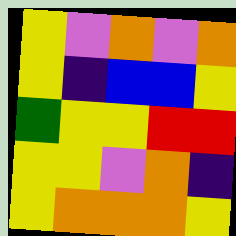[["yellow", "violet", "orange", "violet", "orange"], ["yellow", "indigo", "blue", "blue", "yellow"], ["green", "yellow", "yellow", "red", "red"], ["yellow", "yellow", "violet", "orange", "indigo"], ["yellow", "orange", "orange", "orange", "yellow"]]